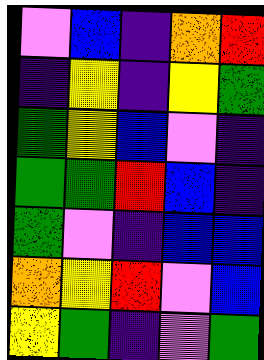[["violet", "blue", "indigo", "orange", "red"], ["indigo", "yellow", "indigo", "yellow", "green"], ["green", "yellow", "blue", "violet", "indigo"], ["green", "green", "red", "blue", "indigo"], ["green", "violet", "indigo", "blue", "blue"], ["orange", "yellow", "red", "violet", "blue"], ["yellow", "green", "indigo", "violet", "green"]]